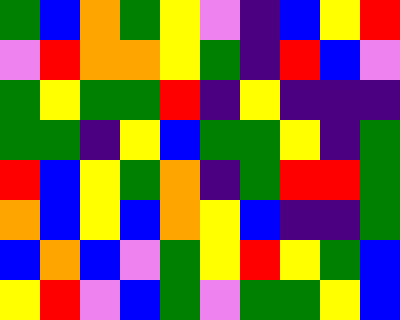[["green", "blue", "orange", "green", "yellow", "violet", "indigo", "blue", "yellow", "red"], ["violet", "red", "orange", "orange", "yellow", "green", "indigo", "red", "blue", "violet"], ["green", "yellow", "green", "green", "red", "indigo", "yellow", "indigo", "indigo", "indigo"], ["green", "green", "indigo", "yellow", "blue", "green", "green", "yellow", "indigo", "green"], ["red", "blue", "yellow", "green", "orange", "indigo", "green", "red", "red", "green"], ["orange", "blue", "yellow", "blue", "orange", "yellow", "blue", "indigo", "indigo", "green"], ["blue", "orange", "blue", "violet", "green", "yellow", "red", "yellow", "green", "blue"], ["yellow", "red", "violet", "blue", "green", "violet", "green", "green", "yellow", "blue"]]